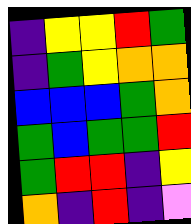[["indigo", "yellow", "yellow", "red", "green"], ["indigo", "green", "yellow", "orange", "orange"], ["blue", "blue", "blue", "green", "orange"], ["green", "blue", "green", "green", "red"], ["green", "red", "red", "indigo", "yellow"], ["orange", "indigo", "red", "indigo", "violet"]]